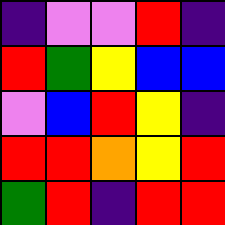[["indigo", "violet", "violet", "red", "indigo"], ["red", "green", "yellow", "blue", "blue"], ["violet", "blue", "red", "yellow", "indigo"], ["red", "red", "orange", "yellow", "red"], ["green", "red", "indigo", "red", "red"]]